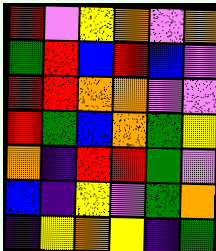[["red", "violet", "yellow", "orange", "violet", "orange"], ["green", "red", "blue", "red", "blue", "violet"], ["red", "red", "orange", "orange", "violet", "violet"], ["red", "green", "blue", "orange", "green", "yellow"], ["orange", "indigo", "red", "red", "green", "violet"], ["blue", "indigo", "yellow", "violet", "green", "orange"], ["indigo", "yellow", "orange", "yellow", "indigo", "green"]]